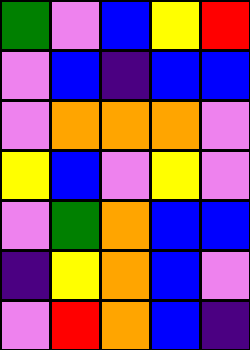[["green", "violet", "blue", "yellow", "red"], ["violet", "blue", "indigo", "blue", "blue"], ["violet", "orange", "orange", "orange", "violet"], ["yellow", "blue", "violet", "yellow", "violet"], ["violet", "green", "orange", "blue", "blue"], ["indigo", "yellow", "orange", "blue", "violet"], ["violet", "red", "orange", "blue", "indigo"]]